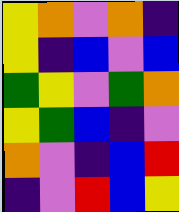[["yellow", "orange", "violet", "orange", "indigo"], ["yellow", "indigo", "blue", "violet", "blue"], ["green", "yellow", "violet", "green", "orange"], ["yellow", "green", "blue", "indigo", "violet"], ["orange", "violet", "indigo", "blue", "red"], ["indigo", "violet", "red", "blue", "yellow"]]